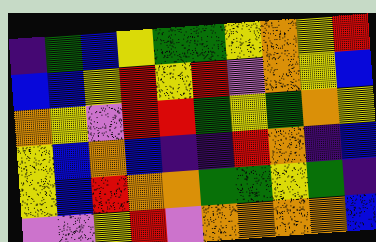[["indigo", "green", "blue", "yellow", "green", "green", "yellow", "orange", "yellow", "red"], ["blue", "blue", "yellow", "red", "yellow", "red", "violet", "orange", "yellow", "blue"], ["orange", "yellow", "violet", "red", "red", "green", "yellow", "green", "orange", "yellow"], ["yellow", "blue", "orange", "blue", "indigo", "indigo", "red", "orange", "indigo", "blue"], ["yellow", "blue", "red", "orange", "orange", "green", "green", "yellow", "green", "indigo"], ["violet", "violet", "yellow", "red", "violet", "orange", "orange", "orange", "orange", "blue"]]